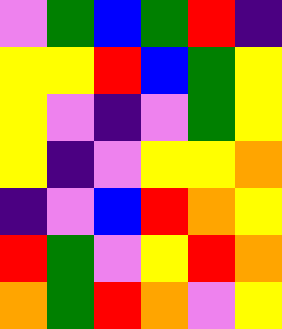[["violet", "green", "blue", "green", "red", "indigo"], ["yellow", "yellow", "red", "blue", "green", "yellow"], ["yellow", "violet", "indigo", "violet", "green", "yellow"], ["yellow", "indigo", "violet", "yellow", "yellow", "orange"], ["indigo", "violet", "blue", "red", "orange", "yellow"], ["red", "green", "violet", "yellow", "red", "orange"], ["orange", "green", "red", "orange", "violet", "yellow"]]